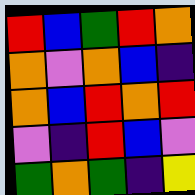[["red", "blue", "green", "red", "orange"], ["orange", "violet", "orange", "blue", "indigo"], ["orange", "blue", "red", "orange", "red"], ["violet", "indigo", "red", "blue", "violet"], ["green", "orange", "green", "indigo", "yellow"]]